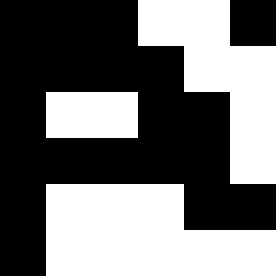[["black", "black", "black", "white", "white", "black"], ["black", "black", "black", "black", "white", "white"], ["black", "white", "white", "black", "black", "white"], ["black", "black", "black", "black", "black", "white"], ["black", "white", "white", "white", "black", "black"], ["black", "white", "white", "white", "white", "white"]]